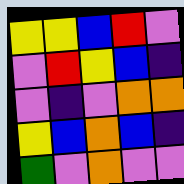[["yellow", "yellow", "blue", "red", "violet"], ["violet", "red", "yellow", "blue", "indigo"], ["violet", "indigo", "violet", "orange", "orange"], ["yellow", "blue", "orange", "blue", "indigo"], ["green", "violet", "orange", "violet", "violet"]]